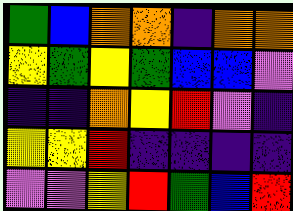[["green", "blue", "orange", "orange", "indigo", "orange", "orange"], ["yellow", "green", "yellow", "green", "blue", "blue", "violet"], ["indigo", "indigo", "orange", "yellow", "red", "violet", "indigo"], ["yellow", "yellow", "red", "indigo", "indigo", "indigo", "indigo"], ["violet", "violet", "yellow", "red", "green", "blue", "red"]]